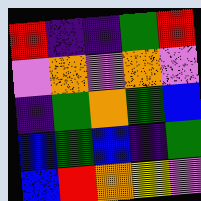[["red", "indigo", "indigo", "green", "red"], ["violet", "orange", "violet", "orange", "violet"], ["indigo", "green", "orange", "green", "blue"], ["blue", "green", "blue", "indigo", "green"], ["blue", "red", "orange", "yellow", "violet"]]